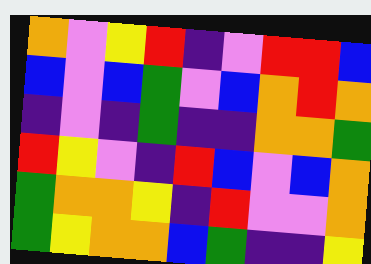[["orange", "violet", "yellow", "red", "indigo", "violet", "red", "red", "blue"], ["blue", "violet", "blue", "green", "violet", "blue", "orange", "red", "orange"], ["indigo", "violet", "indigo", "green", "indigo", "indigo", "orange", "orange", "green"], ["red", "yellow", "violet", "indigo", "red", "blue", "violet", "blue", "orange"], ["green", "orange", "orange", "yellow", "indigo", "red", "violet", "violet", "orange"], ["green", "yellow", "orange", "orange", "blue", "green", "indigo", "indigo", "yellow"]]